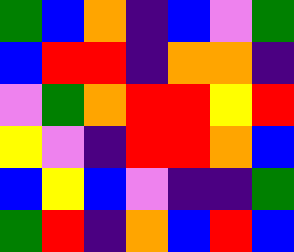[["green", "blue", "orange", "indigo", "blue", "violet", "green"], ["blue", "red", "red", "indigo", "orange", "orange", "indigo"], ["violet", "green", "orange", "red", "red", "yellow", "red"], ["yellow", "violet", "indigo", "red", "red", "orange", "blue"], ["blue", "yellow", "blue", "violet", "indigo", "indigo", "green"], ["green", "red", "indigo", "orange", "blue", "red", "blue"]]